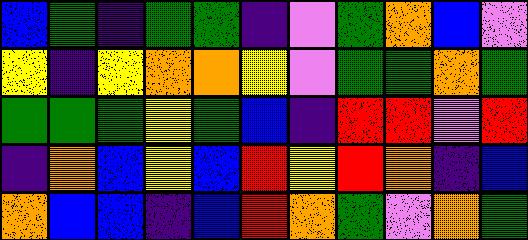[["blue", "green", "indigo", "green", "green", "indigo", "violet", "green", "orange", "blue", "violet"], ["yellow", "indigo", "yellow", "orange", "orange", "yellow", "violet", "green", "green", "orange", "green"], ["green", "green", "green", "yellow", "green", "blue", "indigo", "red", "red", "violet", "red"], ["indigo", "orange", "blue", "yellow", "blue", "red", "yellow", "red", "orange", "indigo", "blue"], ["orange", "blue", "blue", "indigo", "blue", "red", "orange", "green", "violet", "orange", "green"]]